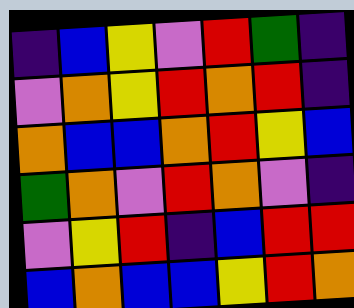[["indigo", "blue", "yellow", "violet", "red", "green", "indigo"], ["violet", "orange", "yellow", "red", "orange", "red", "indigo"], ["orange", "blue", "blue", "orange", "red", "yellow", "blue"], ["green", "orange", "violet", "red", "orange", "violet", "indigo"], ["violet", "yellow", "red", "indigo", "blue", "red", "red"], ["blue", "orange", "blue", "blue", "yellow", "red", "orange"]]